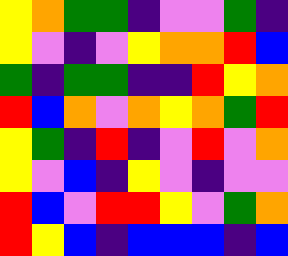[["yellow", "orange", "green", "green", "indigo", "violet", "violet", "green", "indigo"], ["yellow", "violet", "indigo", "violet", "yellow", "orange", "orange", "red", "blue"], ["green", "indigo", "green", "green", "indigo", "indigo", "red", "yellow", "orange"], ["red", "blue", "orange", "violet", "orange", "yellow", "orange", "green", "red"], ["yellow", "green", "indigo", "red", "indigo", "violet", "red", "violet", "orange"], ["yellow", "violet", "blue", "indigo", "yellow", "violet", "indigo", "violet", "violet"], ["red", "blue", "violet", "red", "red", "yellow", "violet", "green", "orange"], ["red", "yellow", "blue", "indigo", "blue", "blue", "blue", "indigo", "blue"]]